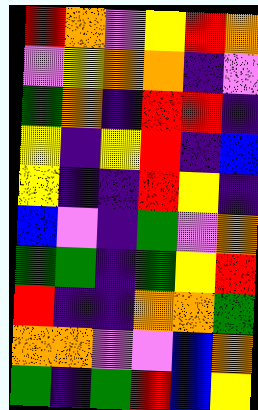[["red", "orange", "violet", "yellow", "red", "orange"], ["violet", "yellow", "orange", "orange", "indigo", "violet"], ["green", "orange", "indigo", "red", "red", "indigo"], ["yellow", "indigo", "yellow", "red", "indigo", "blue"], ["yellow", "indigo", "indigo", "red", "yellow", "indigo"], ["blue", "violet", "indigo", "green", "violet", "orange"], ["green", "green", "indigo", "green", "yellow", "red"], ["red", "indigo", "indigo", "orange", "orange", "green"], ["orange", "orange", "violet", "violet", "blue", "orange"], ["green", "indigo", "green", "red", "blue", "yellow"]]